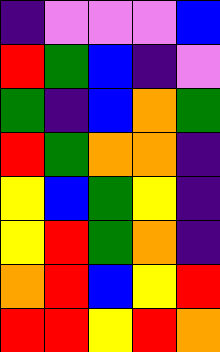[["indigo", "violet", "violet", "violet", "blue"], ["red", "green", "blue", "indigo", "violet"], ["green", "indigo", "blue", "orange", "green"], ["red", "green", "orange", "orange", "indigo"], ["yellow", "blue", "green", "yellow", "indigo"], ["yellow", "red", "green", "orange", "indigo"], ["orange", "red", "blue", "yellow", "red"], ["red", "red", "yellow", "red", "orange"]]